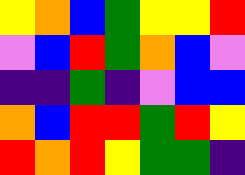[["yellow", "orange", "blue", "green", "yellow", "yellow", "red"], ["violet", "blue", "red", "green", "orange", "blue", "violet"], ["indigo", "indigo", "green", "indigo", "violet", "blue", "blue"], ["orange", "blue", "red", "red", "green", "red", "yellow"], ["red", "orange", "red", "yellow", "green", "green", "indigo"]]